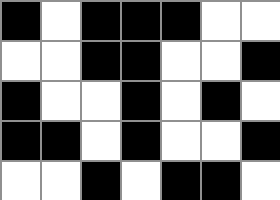[["black", "white", "black", "black", "black", "white", "white"], ["white", "white", "black", "black", "white", "white", "black"], ["black", "white", "white", "black", "white", "black", "white"], ["black", "black", "white", "black", "white", "white", "black"], ["white", "white", "black", "white", "black", "black", "white"]]